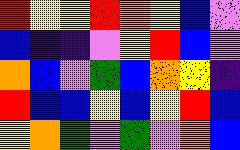[["red", "yellow", "yellow", "red", "orange", "yellow", "blue", "violet"], ["blue", "indigo", "indigo", "violet", "yellow", "red", "blue", "violet"], ["orange", "blue", "violet", "green", "blue", "orange", "yellow", "indigo"], ["red", "blue", "blue", "yellow", "blue", "yellow", "red", "blue"], ["yellow", "orange", "green", "violet", "green", "violet", "orange", "blue"]]